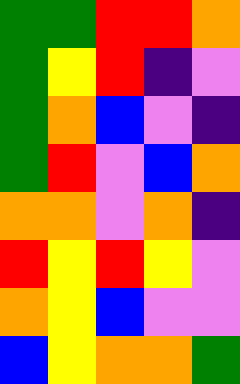[["green", "green", "red", "red", "orange"], ["green", "yellow", "red", "indigo", "violet"], ["green", "orange", "blue", "violet", "indigo"], ["green", "red", "violet", "blue", "orange"], ["orange", "orange", "violet", "orange", "indigo"], ["red", "yellow", "red", "yellow", "violet"], ["orange", "yellow", "blue", "violet", "violet"], ["blue", "yellow", "orange", "orange", "green"]]